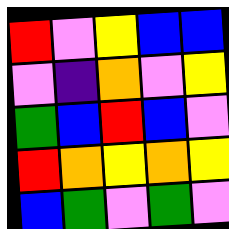[["red", "violet", "yellow", "blue", "blue"], ["violet", "indigo", "orange", "violet", "yellow"], ["green", "blue", "red", "blue", "violet"], ["red", "orange", "yellow", "orange", "yellow"], ["blue", "green", "violet", "green", "violet"]]